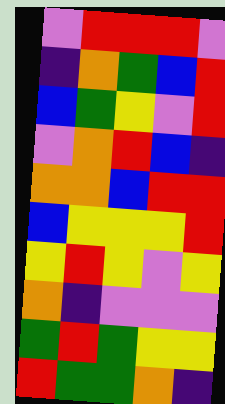[["violet", "red", "red", "red", "violet"], ["indigo", "orange", "green", "blue", "red"], ["blue", "green", "yellow", "violet", "red"], ["violet", "orange", "red", "blue", "indigo"], ["orange", "orange", "blue", "red", "red"], ["blue", "yellow", "yellow", "yellow", "red"], ["yellow", "red", "yellow", "violet", "yellow"], ["orange", "indigo", "violet", "violet", "violet"], ["green", "red", "green", "yellow", "yellow"], ["red", "green", "green", "orange", "indigo"]]